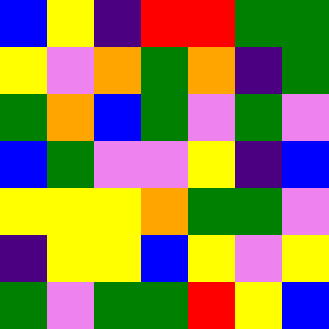[["blue", "yellow", "indigo", "red", "red", "green", "green"], ["yellow", "violet", "orange", "green", "orange", "indigo", "green"], ["green", "orange", "blue", "green", "violet", "green", "violet"], ["blue", "green", "violet", "violet", "yellow", "indigo", "blue"], ["yellow", "yellow", "yellow", "orange", "green", "green", "violet"], ["indigo", "yellow", "yellow", "blue", "yellow", "violet", "yellow"], ["green", "violet", "green", "green", "red", "yellow", "blue"]]